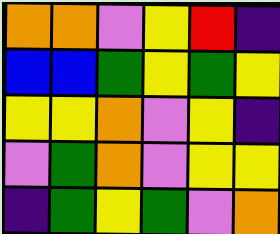[["orange", "orange", "violet", "yellow", "red", "indigo"], ["blue", "blue", "green", "yellow", "green", "yellow"], ["yellow", "yellow", "orange", "violet", "yellow", "indigo"], ["violet", "green", "orange", "violet", "yellow", "yellow"], ["indigo", "green", "yellow", "green", "violet", "orange"]]